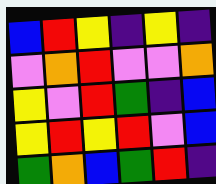[["blue", "red", "yellow", "indigo", "yellow", "indigo"], ["violet", "orange", "red", "violet", "violet", "orange"], ["yellow", "violet", "red", "green", "indigo", "blue"], ["yellow", "red", "yellow", "red", "violet", "blue"], ["green", "orange", "blue", "green", "red", "indigo"]]